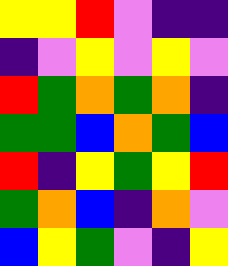[["yellow", "yellow", "red", "violet", "indigo", "indigo"], ["indigo", "violet", "yellow", "violet", "yellow", "violet"], ["red", "green", "orange", "green", "orange", "indigo"], ["green", "green", "blue", "orange", "green", "blue"], ["red", "indigo", "yellow", "green", "yellow", "red"], ["green", "orange", "blue", "indigo", "orange", "violet"], ["blue", "yellow", "green", "violet", "indigo", "yellow"]]